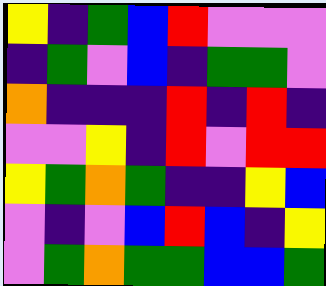[["yellow", "indigo", "green", "blue", "red", "violet", "violet", "violet"], ["indigo", "green", "violet", "blue", "indigo", "green", "green", "violet"], ["orange", "indigo", "indigo", "indigo", "red", "indigo", "red", "indigo"], ["violet", "violet", "yellow", "indigo", "red", "violet", "red", "red"], ["yellow", "green", "orange", "green", "indigo", "indigo", "yellow", "blue"], ["violet", "indigo", "violet", "blue", "red", "blue", "indigo", "yellow"], ["violet", "green", "orange", "green", "green", "blue", "blue", "green"]]